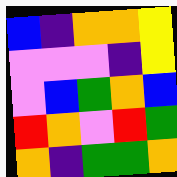[["blue", "indigo", "orange", "orange", "yellow"], ["violet", "violet", "violet", "indigo", "yellow"], ["violet", "blue", "green", "orange", "blue"], ["red", "orange", "violet", "red", "green"], ["orange", "indigo", "green", "green", "orange"]]